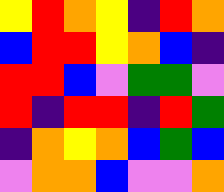[["yellow", "red", "orange", "yellow", "indigo", "red", "orange"], ["blue", "red", "red", "yellow", "orange", "blue", "indigo"], ["red", "red", "blue", "violet", "green", "green", "violet"], ["red", "indigo", "red", "red", "indigo", "red", "green"], ["indigo", "orange", "yellow", "orange", "blue", "green", "blue"], ["violet", "orange", "orange", "blue", "violet", "violet", "orange"]]